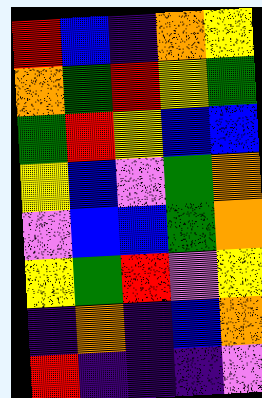[["red", "blue", "indigo", "orange", "yellow"], ["orange", "green", "red", "yellow", "green"], ["green", "red", "yellow", "blue", "blue"], ["yellow", "blue", "violet", "green", "orange"], ["violet", "blue", "blue", "green", "orange"], ["yellow", "green", "red", "violet", "yellow"], ["indigo", "orange", "indigo", "blue", "orange"], ["red", "indigo", "indigo", "indigo", "violet"]]